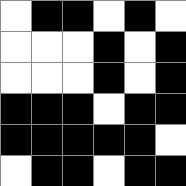[["white", "black", "black", "white", "black", "white"], ["white", "white", "white", "black", "white", "black"], ["white", "white", "white", "black", "white", "black"], ["black", "black", "black", "white", "black", "black"], ["black", "black", "black", "black", "black", "white"], ["white", "black", "black", "white", "black", "black"]]